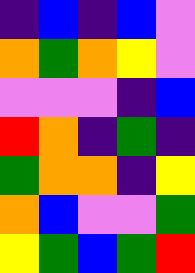[["indigo", "blue", "indigo", "blue", "violet"], ["orange", "green", "orange", "yellow", "violet"], ["violet", "violet", "violet", "indigo", "blue"], ["red", "orange", "indigo", "green", "indigo"], ["green", "orange", "orange", "indigo", "yellow"], ["orange", "blue", "violet", "violet", "green"], ["yellow", "green", "blue", "green", "red"]]